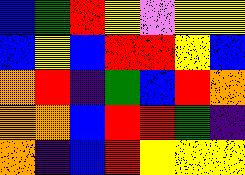[["blue", "green", "red", "yellow", "violet", "yellow", "yellow"], ["blue", "yellow", "blue", "red", "red", "yellow", "blue"], ["orange", "red", "indigo", "green", "blue", "red", "orange"], ["orange", "orange", "blue", "red", "red", "green", "indigo"], ["orange", "indigo", "blue", "red", "yellow", "yellow", "yellow"]]